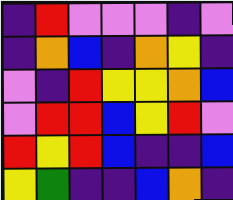[["indigo", "red", "violet", "violet", "violet", "indigo", "violet"], ["indigo", "orange", "blue", "indigo", "orange", "yellow", "indigo"], ["violet", "indigo", "red", "yellow", "yellow", "orange", "blue"], ["violet", "red", "red", "blue", "yellow", "red", "violet"], ["red", "yellow", "red", "blue", "indigo", "indigo", "blue"], ["yellow", "green", "indigo", "indigo", "blue", "orange", "indigo"]]